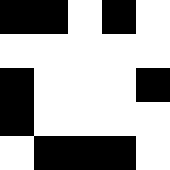[["black", "black", "white", "black", "white"], ["white", "white", "white", "white", "white"], ["black", "white", "white", "white", "black"], ["black", "white", "white", "white", "white"], ["white", "black", "black", "black", "white"]]